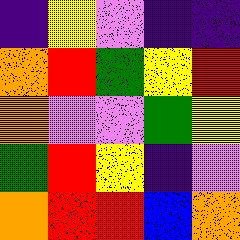[["indigo", "yellow", "violet", "indigo", "indigo"], ["orange", "red", "green", "yellow", "red"], ["orange", "violet", "violet", "green", "yellow"], ["green", "red", "yellow", "indigo", "violet"], ["orange", "red", "red", "blue", "orange"]]